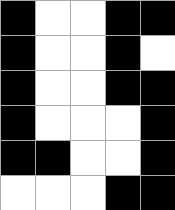[["black", "white", "white", "black", "black"], ["black", "white", "white", "black", "white"], ["black", "white", "white", "black", "black"], ["black", "white", "white", "white", "black"], ["black", "black", "white", "white", "black"], ["white", "white", "white", "black", "black"]]